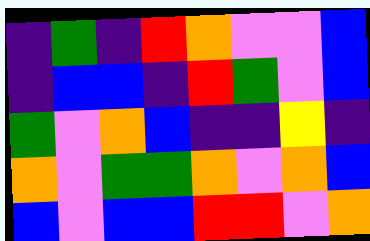[["indigo", "green", "indigo", "red", "orange", "violet", "violet", "blue"], ["indigo", "blue", "blue", "indigo", "red", "green", "violet", "blue"], ["green", "violet", "orange", "blue", "indigo", "indigo", "yellow", "indigo"], ["orange", "violet", "green", "green", "orange", "violet", "orange", "blue"], ["blue", "violet", "blue", "blue", "red", "red", "violet", "orange"]]